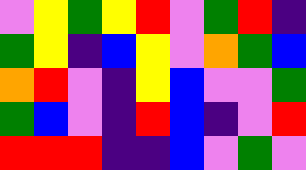[["violet", "yellow", "green", "yellow", "red", "violet", "green", "red", "indigo"], ["green", "yellow", "indigo", "blue", "yellow", "violet", "orange", "green", "blue"], ["orange", "red", "violet", "indigo", "yellow", "blue", "violet", "violet", "green"], ["green", "blue", "violet", "indigo", "red", "blue", "indigo", "violet", "red"], ["red", "red", "red", "indigo", "indigo", "blue", "violet", "green", "violet"]]